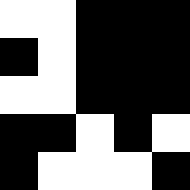[["white", "white", "black", "black", "black"], ["black", "white", "black", "black", "black"], ["white", "white", "black", "black", "black"], ["black", "black", "white", "black", "white"], ["black", "white", "white", "white", "black"]]